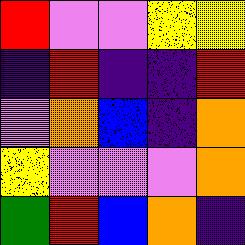[["red", "violet", "violet", "yellow", "yellow"], ["indigo", "red", "indigo", "indigo", "red"], ["violet", "orange", "blue", "indigo", "orange"], ["yellow", "violet", "violet", "violet", "orange"], ["green", "red", "blue", "orange", "indigo"]]